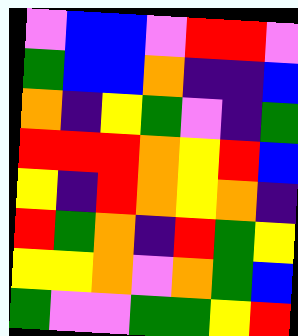[["violet", "blue", "blue", "violet", "red", "red", "violet"], ["green", "blue", "blue", "orange", "indigo", "indigo", "blue"], ["orange", "indigo", "yellow", "green", "violet", "indigo", "green"], ["red", "red", "red", "orange", "yellow", "red", "blue"], ["yellow", "indigo", "red", "orange", "yellow", "orange", "indigo"], ["red", "green", "orange", "indigo", "red", "green", "yellow"], ["yellow", "yellow", "orange", "violet", "orange", "green", "blue"], ["green", "violet", "violet", "green", "green", "yellow", "red"]]